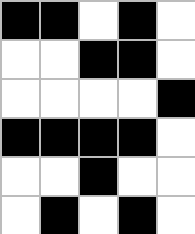[["black", "black", "white", "black", "white"], ["white", "white", "black", "black", "white"], ["white", "white", "white", "white", "black"], ["black", "black", "black", "black", "white"], ["white", "white", "black", "white", "white"], ["white", "black", "white", "black", "white"]]